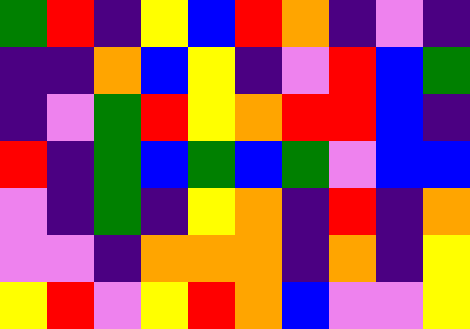[["green", "red", "indigo", "yellow", "blue", "red", "orange", "indigo", "violet", "indigo"], ["indigo", "indigo", "orange", "blue", "yellow", "indigo", "violet", "red", "blue", "green"], ["indigo", "violet", "green", "red", "yellow", "orange", "red", "red", "blue", "indigo"], ["red", "indigo", "green", "blue", "green", "blue", "green", "violet", "blue", "blue"], ["violet", "indigo", "green", "indigo", "yellow", "orange", "indigo", "red", "indigo", "orange"], ["violet", "violet", "indigo", "orange", "orange", "orange", "indigo", "orange", "indigo", "yellow"], ["yellow", "red", "violet", "yellow", "red", "orange", "blue", "violet", "violet", "yellow"]]